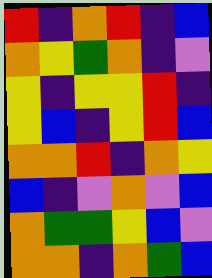[["red", "indigo", "orange", "red", "indigo", "blue"], ["orange", "yellow", "green", "orange", "indigo", "violet"], ["yellow", "indigo", "yellow", "yellow", "red", "indigo"], ["yellow", "blue", "indigo", "yellow", "red", "blue"], ["orange", "orange", "red", "indigo", "orange", "yellow"], ["blue", "indigo", "violet", "orange", "violet", "blue"], ["orange", "green", "green", "yellow", "blue", "violet"], ["orange", "orange", "indigo", "orange", "green", "blue"]]